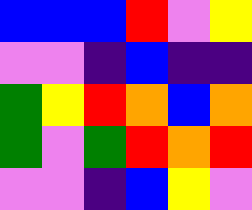[["blue", "blue", "blue", "red", "violet", "yellow"], ["violet", "violet", "indigo", "blue", "indigo", "indigo"], ["green", "yellow", "red", "orange", "blue", "orange"], ["green", "violet", "green", "red", "orange", "red"], ["violet", "violet", "indigo", "blue", "yellow", "violet"]]